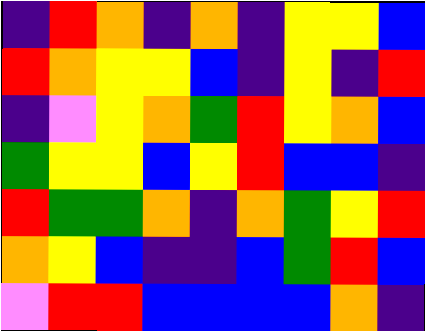[["indigo", "red", "orange", "indigo", "orange", "indigo", "yellow", "yellow", "blue"], ["red", "orange", "yellow", "yellow", "blue", "indigo", "yellow", "indigo", "red"], ["indigo", "violet", "yellow", "orange", "green", "red", "yellow", "orange", "blue"], ["green", "yellow", "yellow", "blue", "yellow", "red", "blue", "blue", "indigo"], ["red", "green", "green", "orange", "indigo", "orange", "green", "yellow", "red"], ["orange", "yellow", "blue", "indigo", "indigo", "blue", "green", "red", "blue"], ["violet", "red", "red", "blue", "blue", "blue", "blue", "orange", "indigo"]]